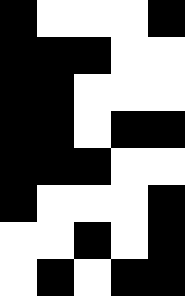[["black", "white", "white", "white", "black"], ["black", "black", "black", "white", "white"], ["black", "black", "white", "white", "white"], ["black", "black", "white", "black", "black"], ["black", "black", "black", "white", "white"], ["black", "white", "white", "white", "black"], ["white", "white", "black", "white", "black"], ["white", "black", "white", "black", "black"]]